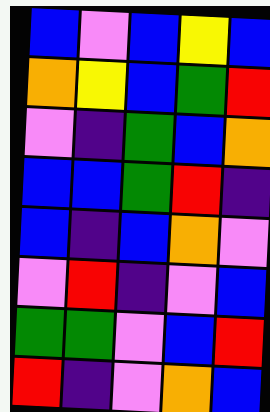[["blue", "violet", "blue", "yellow", "blue"], ["orange", "yellow", "blue", "green", "red"], ["violet", "indigo", "green", "blue", "orange"], ["blue", "blue", "green", "red", "indigo"], ["blue", "indigo", "blue", "orange", "violet"], ["violet", "red", "indigo", "violet", "blue"], ["green", "green", "violet", "blue", "red"], ["red", "indigo", "violet", "orange", "blue"]]